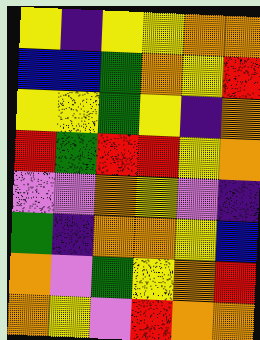[["yellow", "indigo", "yellow", "yellow", "orange", "orange"], ["blue", "blue", "green", "orange", "yellow", "red"], ["yellow", "yellow", "green", "yellow", "indigo", "orange"], ["red", "green", "red", "red", "yellow", "orange"], ["violet", "violet", "orange", "yellow", "violet", "indigo"], ["green", "indigo", "orange", "orange", "yellow", "blue"], ["orange", "violet", "green", "yellow", "orange", "red"], ["orange", "yellow", "violet", "red", "orange", "orange"]]